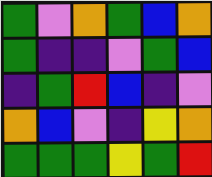[["green", "violet", "orange", "green", "blue", "orange"], ["green", "indigo", "indigo", "violet", "green", "blue"], ["indigo", "green", "red", "blue", "indigo", "violet"], ["orange", "blue", "violet", "indigo", "yellow", "orange"], ["green", "green", "green", "yellow", "green", "red"]]